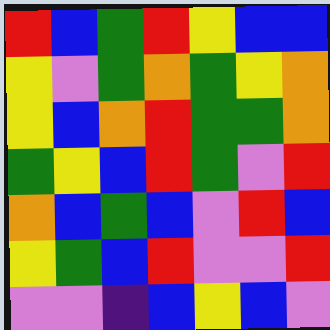[["red", "blue", "green", "red", "yellow", "blue", "blue"], ["yellow", "violet", "green", "orange", "green", "yellow", "orange"], ["yellow", "blue", "orange", "red", "green", "green", "orange"], ["green", "yellow", "blue", "red", "green", "violet", "red"], ["orange", "blue", "green", "blue", "violet", "red", "blue"], ["yellow", "green", "blue", "red", "violet", "violet", "red"], ["violet", "violet", "indigo", "blue", "yellow", "blue", "violet"]]